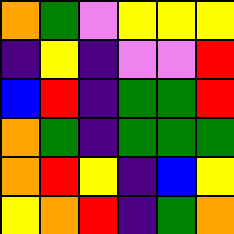[["orange", "green", "violet", "yellow", "yellow", "yellow"], ["indigo", "yellow", "indigo", "violet", "violet", "red"], ["blue", "red", "indigo", "green", "green", "red"], ["orange", "green", "indigo", "green", "green", "green"], ["orange", "red", "yellow", "indigo", "blue", "yellow"], ["yellow", "orange", "red", "indigo", "green", "orange"]]